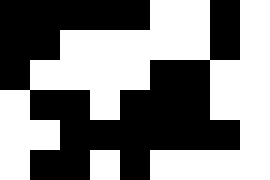[["black", "black", "black", "black", "black", "white", "white", "black", "white"], ["black", "black", "white", "white", "white", "white", "white", "black", "white"], ["black", "white", "white", "white", "white", "black", "black", "white", "white"], ["white", "black", "black", "white", "black", "black", "black", "white", "white"], ["white", "white", "black", "black", "black", "black", "black", "black", "white"], ["white", "black", "black", "white", "black", "white", "white", "white", "white"]]